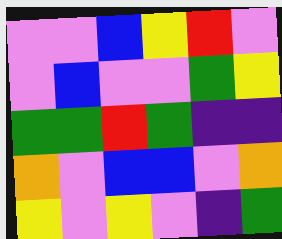[["violet", "violet", "blue", "yellow", "red", "violet"], ["violet", "blue", "violet", "violet", "green", "yellow"], ["green", "green", "red", "green", "indigo", "indigo"], ["orange", "violet", "blue", "blue", "violet", "orange"], ["yellow", "violet", "yellow", "violet", "indigo", "green"]]